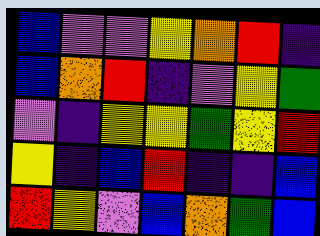[["blue", "violet", "violet", "yellow", "orange", "red", "indigo"], ["blue", "orange", "red", "indigo", "violet", "yellow", "green"], ["violet", "indigo", "yellow", "yellow", "green", "yellow", "red"], ["yellow", "indigo", "blue", "red", "indigo", "indigo", "blue"], ["red", "yellow", "violet", "blue", "orange", "green", "blue"]]